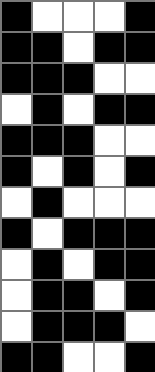[["black", "white", "white", "white", "black"], ["black", "black", "white", "black", "black"], ["black", "black", "black", "white", "white"], ["white", "black", "white", "black", "black"], ["black", "black", "black", "white", "white"], ["black", "white", "black", "white", "black"], ["white", "black", "white", "white", "white"], ["black", "white", "black", "black", "black"], ["white", "black", "white", "black", "black"], ["white", "black", "black", "white", "black"], ["white", "black", "black", "black", "white"], ["black", "black", "white", "white", "black"]]